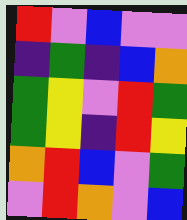[["red", "violet", "blue", "violet", "violet"], ["indigo", "green", "indigo", "blue", "orange"], ["green", "yellow", "violet", "red", "green"], ["green", "yellow", "indigo", "red", "yellow"], ["orange", "red", "blue", "violet", "green"], ["violet", "red", "orange", "violet", "blue"]]